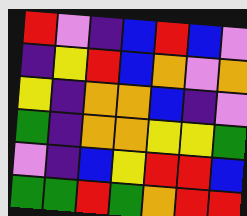[["red", "violet", "indigo", "blue", "red", "blue", "violet"], ["indigo", "yellow", "red", "blue", "orange", "violet", "orange"], ["yellow", "indigo", "orange", "orange", "blue", "indigo", "violet"], ["green", "indigo", "orange", "orange", "yellow", "yellow", "green"], ["violet", "indigo", "blue", "yellow", "red", "red", "blue"], ["green", "green", "red", "green", "orange", "red", "red"]]